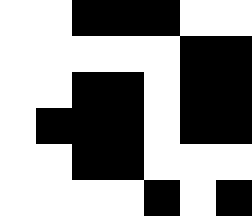[["white", "white", "black", "black", "black", "white", "white"], ["white", "white", "white", "white", "white", "black", "black"], ["white", "white", "black", "black", "white", "black", "black"], ["white", "black", "black", "black", "white", "black", "black"], ["white", "white", "black", "black", "white", "white", "white"], ["white", "white", "white", "white", "black", "white", "black"]]